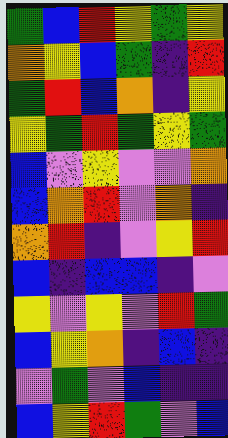[["green", "blue", "red", "yellow", "green", "yellow"], ["orange", "yellow", "blue", "green", "indigo", "red"], ["green", "red", "blue", "orange", "indigo", "yellow"], ["yellow", "green", "red", "green", "yellow", "green"], ["blue", "violet", "yellow", "violet", "violet", "orange"], ["blue", "orange", "red", "violet", "orange", "indigo"], ["orange", "red", "indigo", "violet", "yellow", "red"], ["blue", "indigo", "blue", "blue", "indigo", "violet"], ["yellow", "violet", "yellow", "violet", "red", "green"], ["blue", "yellow", "orange", "indigo", "blue", "indigo"], ["violet", "green", "violet", "blue", "indigo", "indigo"], ["blue", "yellow", "red", "green", "violet", "blue"]]